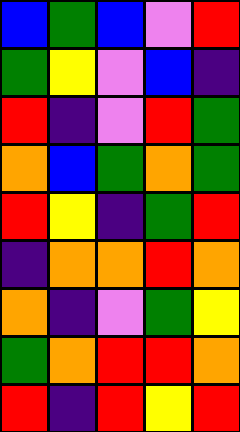[["blue", "green", "blue", "violet", "red"], ["green", "yellow", "violet", "blue", "indigo"], ["red", "indigo", "violet", "red", "green"], ["orange", "blue", "green", "orange", "green"], ["red", "yellow", "indigo", "green", "red"], ["indigo", "orange", "orange", "red", "orange"], ["orange", "indigo", "violet", "green", "yellow"], ["green", "orange", "red", "red", "orange"], ["red", "indigo", "red", "yellow", "red"]]